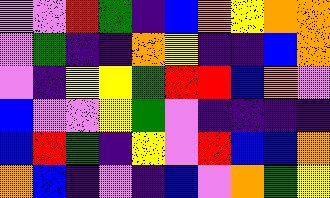[["violet", "violet", "red", "green", "indigo", "blue", "orange", "yellow", "orange", "orange"], ["violet", "green", "indigo", "indigo", "orange", "yellow", "indigo", "indigo", "blue", "orange"], ["violet", "indigo", "yellow", "yellow", "green", "red", "red", "blue", "orange", "violet"], ["blue", "violet", "violet", "yellow", "green", "violet", "indigo", "indigo", "indigo", "indigo"], ["blue", "red", "green", "indigo", "yellow", "violet", "red", "blue", "blue", "orange"], ["orange", "blue", "indigo", "violet", "indigo", "blue", "violet", "orange", "green", "yellow"]]